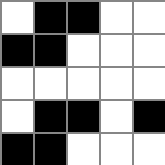[["white", "black", "black", "white", "white"], ["black", "black", "white", "white", "white"], ["white", "white", "white", "white", "white"], ["white", "black", "black", "white", "black"], ["black", "black", "white", "white", "white"]]